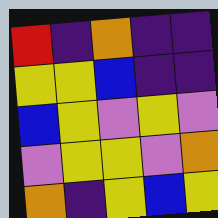[["red", "indigo", "orange", "indigo", "indigo"], ["yellow", "yellow", "blue", "indigo", "indigo"], ["blue", "yellow", "violet", "yellow", "violet"], ["violet", "yellow", "yellow", "violet", "orange"], ["orange", "indigo", "yellow", "blue", "yellow"]]